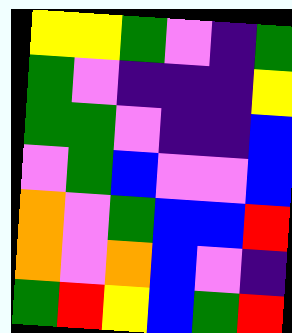[["yellow", "yellow", "green", "violet", "indigo", "green"], ["green", "violet", "indigo", "indigo", "indigo", "yellow"], ["green", "green", "violet", "indigo", "indigo", "blue"], ["violet", "green", "blue", "violet", "violet", "blue"], ["orange", "violet", "green", "blue", "blue", "red"], ["orange", "violet", "orange", "blue", "violet", "indigo"], ["green", "red", "yellow", "blue", "green", "red"]]